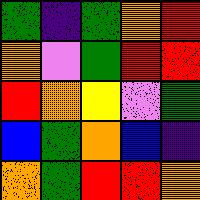[["green", "indigo", "green", "orange", "red"], ["orange", "violet", "green", "red", "red"], ["red", "orange", "yellow", "violet", "green"], ["blue", "green", "orange", "blue", "indigo"], ["orange", "green", "red", "red", "orange"]]